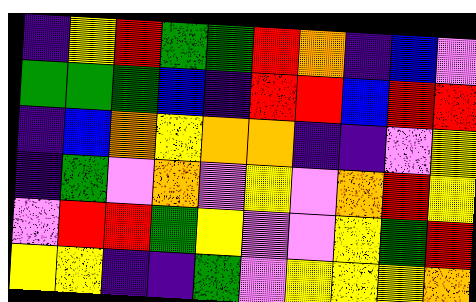[["indigo", "yellow", "red", "green", "green", "red", "orange", "indigo", "blue", "violet"], ["green", "green", "green", "blue", "indigo", "red", "red", "blue", "red", "red"], ["indigo", "blue", "orange", "yellow", "orange", "orange", "indigo", "indigo", "violet", "yellow"], ["indigo", "green", "violet", "orange", "violet", "yellow", "violet", "orange", "red", "yellow"], ["violet", "red", "red", "green", "yellow", "violet", "violet", "yellow", "green", "red"], ["yellow", "yellow", "indigo", "indigo", "green", "violet", "yellow", "yellow", "yellow", "orange"]]